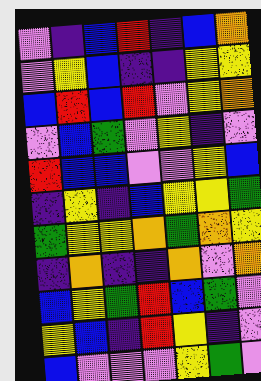[["violet", "indigo", "blue", "red", "indigo", "blue", "orange"], ["violet", "yellow", "blue", "indigo", "indigo", "yellow", "yellow"], ["blue", "red", "blue", "red", "violet", "yellow", "orange"], ["violet", "blue", "green", "violet", "yellow", "indigo", "violet"], ["red", "blue", "blue", "violet", "violet", "yellow", "blue"], ["indigo", "yellow", "indigo", "blue", "yellow", "yellow", "green"], ["green", "yellow", "yellow", "orange", "green", "orange", "yellow"], ["indigo", "orange", "indigo", "indigo", "orange", "violet", "orange"], ["blue", "yellow", "green", "red", "blue", "green", "violet"], ["yellow", "blue", "indigo", "red", "yellow", "indigo", "violet"], ["blue", "violet", "violet", "violet", "yellow", "green", "violet"]]